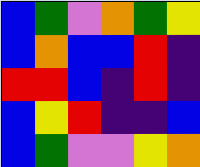[["blue", "green", "violet", "orange", "green", "yellow"], ["blue", "orange", "blue", "blue", "red", "indigo"], ["red", "red", "blue", "indigo", "red", "indigo"], ["blue", "yellow", "red", "indigo", "indigo", "blue"], ["blue", "green", "violet", "violet", "yellow", "orange"]]